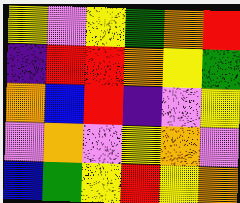[["yellow", "violet", "yellow", "green", "orange", "red"], ["indigo", "red", "red", "orange", "yellow", "green"], ["orange", "blue", "red", "indigo", "violet", "yellow"], ["violet", "orange", "violet", "yellow", "orange", "violet"], ["blue", "green", "yellow", "red", "yellow", "orange"]]